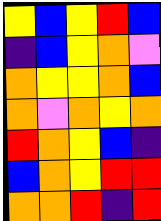[["yellow", "blue", "yellow", "red", "blue"], ["indigo", "blue", "yellow", "orange", "violet"], ["orange", "yellow", "yellow", "orange", "blue"], ["orange", "violet", "orange", "yellow", "orange"], ["red", "orange", "yellow", "blue", "indigo"], ["blue", "orange", "yellow", "red", "red"], ["orange", "orange", "red", "indigo", "red"]]